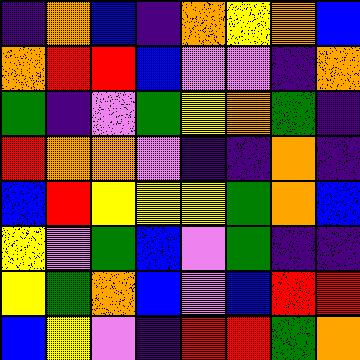[["indigo", "orange", "blue", "indigo", "orange", "yellow", "orange", "blue"], ["orange", "red", "red", "blue", "violet", "violet", "indigo", "orange"], ["green", "indigo", "violet", "green", "yellow", "orange", "green", "indigo"], ["red", "orange", "orange", "violet", "indigo", "indigo", "orange", "indigo"], ["blue", "red", "yellow", "yellow", "yellow", "green", "orange", "blue"], ["yellow", "violet", "green", "blue", "violet", "green", "indigo", "indigo"], ["yellow", "green", "orange", "blue", "violet", "blue", "red", "red"], ["blue", "yellow", "violet", "indigo", "red", "red", "green", "orange"]]